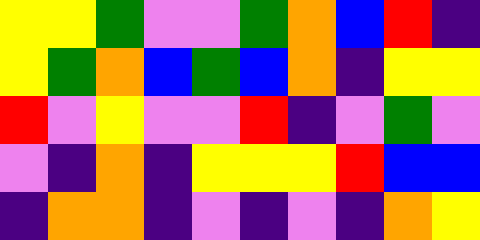[["yellow", "yellow", "green", "violet", "violet", "green", "orange", "blue", "red", "indigo"], ["yellow", "green", "orange", "blue", "green", "blue", "orange", "indigo", "yellow", "yellow"], ["red", "violet", "yellow", "violet", "violet", "red", "indigo", "violet", "green", "violet"], ["violet", "indigo", "orange", "indigo", "yellow", "yellow", "yellow", "red", "blue", "blue"], ["indigo", "orange", "orange", "indigo", "violet", "indigo", "violet", "indigo", "orange", "yellow"]]